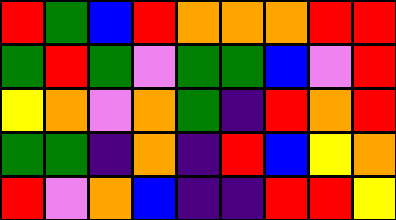[["red", "green", "blue", "red", "orange", "orange", "orange", "red", "red"], ["green", "red", "green", "violet", "green", "green", "blue", "violet", "red"], ["yellow", "orange", "violet", "orange", "green", "indigo", "red", "orange", "red"], ["green", "green", "indigo", "orange", "indigo", "red", "blue", "yellow", "orange"], ["red", "violet", "orange", "blue", "indigo", "indigo", "red", "red", "yellow"]]